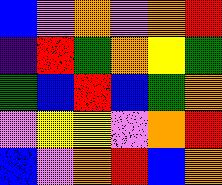[["blue", "violet", "orange", "violet", "orange", "red"], ["indigo", "red", "green", "orange", "yellow", "green"], ["green", "blue", "red", "blue", "green", "orange"], ["violet", "yellow", "yellow", "violet", "orange", "red"], ["blue", "violet", "orange", "red", "blue", "orange"]]